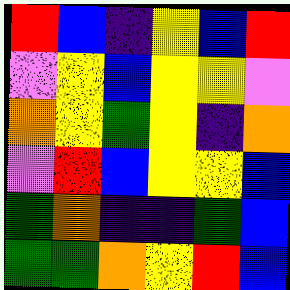[["red", "blue", "indigo", "yellow", "blue", "red"], ["violet", "yellow", "blue", "yellow", "yellow", "violet"], ["orange", "yellow", "green", "yellow", "indigo", "orange"], ["violet", "red", "blue", "yellow", "yellow", "blue"], ["green", "orange", "indigo", "indigo", "green", "blue"], ["green", "green", "orange", "yellow", "red", "blue"]]